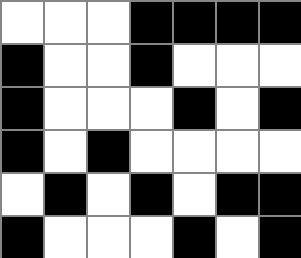[["white", "white", "white", "black", "black", "black", "black"], ["black", "white", "white", "black", "white", "white", "white"], ["black", "white", "white", "white", "black", "white", "black"], ["black", "white", "black", "white", "white", "white", "white"], ["white", "black", "white", "black", "white", "black", "black"], ["black", "white", "white", "white", "black", "white", "black"]]